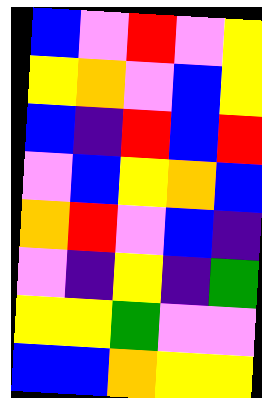[["blue", "violet", "red", "violet", "yellow"], ["yellow", "orange", "violet", "blue", "yellow"], ["blue", "indigo", "red", "blue", "red"], ["violet", "blue", "yellow", "orange", "blue"], ["orange", "red", "violet", "blue", "indigo"], ["violet", "indigo", "yellow", "indigo", "green"], ["yellow", "yellow", "green", "violet", "violet"], ["blue", "blue", "orange", "yellow", "yellow"]]